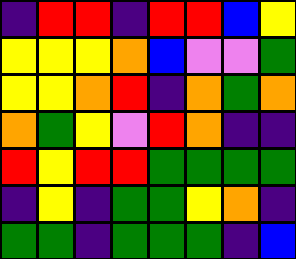[["indigo", "red", "red", "indigo", "red", "red", "blue", "yellow"], ["yellow", "yellow", "yellow", "orange", "blue", "violet", "violet", "green"], ["yellow", "yellow", "orange", "red", "indigo", "orange", "green", "orange"], ["orange", "green", "yellow", "violet", "red", "orange", "indigo", "indigo"], ["red", "yellow", "red", "red", "green", "green", "green", "green"], ["indigo", "yellow", "indigo", "green", "green", "yellow", "orange", "indigo"], ["green", "green", "indigo", "green", "green", "green", "indigo", "blue"]]